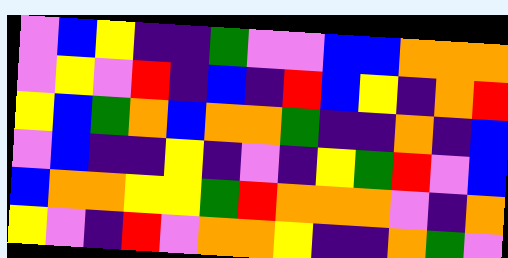[["violet", "blue", "yellow", "indigo", "indigo", "green", "violet", "violet", "blue", "blue", "orange", "orange", "orange"], ["violet", "yellow", "violet", "red", "indigo", "blue", "indigo", "red", "blue", "yellow", "indigo", "orange", "red"], ["yellow", "blue", "green", "orange", "blue", "orange", "orange", "green", "indigo", "indigo", "orange", "indigo", "blue"], ["violet", "blue", "indigo", "indigo", "yellow", "indigo", "violet", "indigo", "yellow", "green", "red", "violet", "blue"], ["blue", "orange", "orange", "yellow", "yellow", "green", "red", "orange", "orange", "orange", "violet", "indigo", "orange"], ["yellow", "violet", "indigo", "red", "violet", "orange", "orange", "yellow", "indigo", "indigo", "orange", "green", "violet"]]